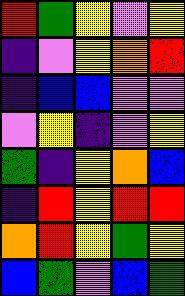[["red", "green", "yellow", "violet", "yellow"], ["indigo", "violet", "yellow", "orange", "red"], ["indigo", "blue", "blue", "violet", "violet"], ["violet", "yellow", "indigo", "violet", "yellow"], ["green", "indigo", "yellow", "orange", "blue"], ["indigo", "red", "yellow", "red", "red"], ["orange", "red", "yellow", "green", "yellow"], ["blue", "green", "violet", "blue", "green"]]